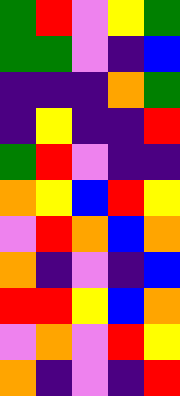[["green", "red", "violet", "yellow", "green"], ["green", "green", "violet", "indigo", "blue"], ["indigo", "indigo", "indigo", "orange", "green"], ["indigo", "yellow", "indigo", "indigo", "red"], ["green", "red", "violet", "indigo", "indigo"], ["orange", "yellow", "blue", "red", "yellow"], ["violet", "red", "orange", "blue", "orange"], ["orange", "indigo", "violet", "indigo", "blue"], ["red", "red", "yellow", "blue", "orange"], ["violet", "orange", "violet", "red", "yellow"], ["orange", "indigo", "violet", "indigo", "red"]]